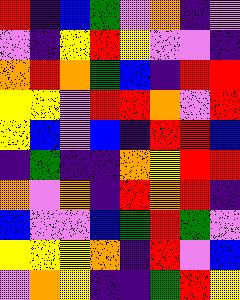[["red", "indigo", "blue", "green", "violet", "orange", "indigo", "violet"], ["violet", "indigo", "yellow", "red", "yellow", "violet", "violet", "indigo"], ["orange", "red", "orange", "green", "blue", "indigo", "red", "red"], ["yellow", "yellow", "violet", "red", "red", "orange", "violet", "red"], ["yellow", "blue", "violet", "blue", "indigo", "red", "red", "blue"], ["indigo", "green", "indigo", "indigo", "orange", "yellow", "red", "red"], ["orange", "violet", "orange", "indigo", "red", "orange", "red", "indigo"], ["blue", "violet", "violet", "blue", "green", "red", "green", "violet"], ["yellow", "yellow", "yellow", "orange", "indigo", "red", "violet", "blue"], ["violet", "orange", "yellow", "indigo", "indigo", "green", "red", "yellow"]]